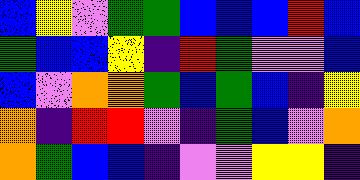[["blue", "yellow", "violet", "green", "green", "blue", "blue", "blue", "red", "blue"], ["green", "blue", "blue", "yellow", "indigo", "red", "green", "violet", "violet", "blue"], ["blue", "violet", "orange", "orange", "green", "blue", "green", "blue", "indigo", "yellow"], ["orange", "indigo", "red", "red", "violet", "indigo", "green", "blue", "violet", "orange"], ["orange", "green", "blue", "blue", "indigo", "violet", "violet", "yellow", "yellow", "indigo"]]